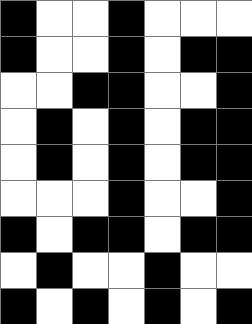[["black", "white", "white", "black", "white", "white", "white"], ["black", "white", "white", "black", "white", "black", "black"], ["white", "white", "black", "black", "white", "white", "black"], ["white", "black", "white", "black", "white", "black", "black"], ["white", "black", "white", "black", "white", "black", "black"], ["white", "white", "white", "black", "white", "white", "black"], ["black", "white", "black", "black", "white", "black", "black"], ["white", "black", "white", "white", "black", "white", "white"], ["black", "white", "black", "white", "black", "white", "black"]]